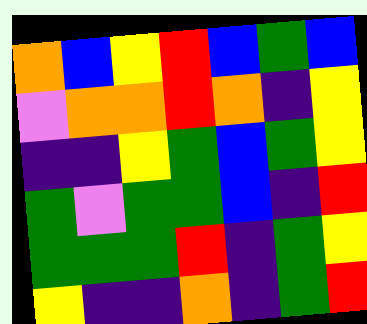[["orange", "blue", "yellow", "red", "blue", "green", "blue"], ["violet", "orange", "orange", "red", "orange", "indigo", "yellow"], ["indigo", "indigo", "yellow", "green", "blue", "green", "yellow"], ["green", "violet", "green", "green", "blue", "indigo", "red"], ["green", "green", "green", "red", "indigo", "green", "yellow"], ["yellow", "indigo", "indigo", "orange", "indigo", "green", "red"]]